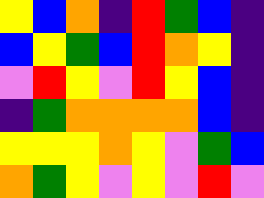[["yellow", "blue", "orange", "indigo", "red", "green", "blue", "indigo"], ["blue", "yellow", "green", "blue", "red", "orange", "yellow", "indigo"], ["violet", "red", "yellow", "violet", "red", "yellow", "blue", "indigo"], ["indigo", "green", "orange", "orange", "orange", "orange", "blue", "indigo"], ["yellow", "yellow", "yellow", "orange", "yellow", "violet", "green", "blue"], ["orange", "green", "yellow", "violet", "yellow", "violet", "red", "violet"]]